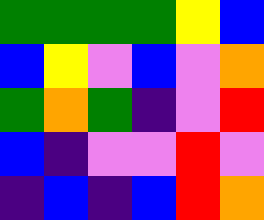[["green", "green", "green", "green", "yellow", "blue"], ["blue", "yellow", "violet", "blue", "violet", "orange"], ["green", "orange", "green", "indigo", "violet", "red"], ["blue", "indigo", "violet", "violet", "red", "violet"], ["indigo", "blue", "indigo", "blue", "red", "orange"]]